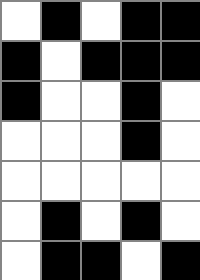[["white", "black", "white", "black", "black"], ["black", "white", "black", "black", "black"], ["black", "white", "white", "black", "white"], ["white", "white", "white", "black", "white"], ["white", "white", "white", "white", "white"], ["white", "black", "white", "black", "white"], ["white", "black", "black", "white", "black"]]